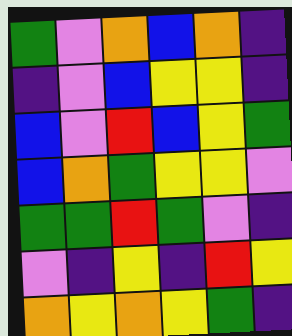[["green", "violet", "orange", "blue", "orange", "indigo"], ["indigo", "violet", "blue", "yellow", "yellow", "indigo"], ["blue", "violet", "red", "blue", "yellow", "green"], ["blue", "orange", "green", "yellow", "yellow", "violet"], ["green", "green", "red", "green", "violet", "indigo"], ["violet", "indigo", "yellow", "indigo", "red", "yellow"], ["orange", "yellow", "orange", "yellow", "green", "indigo"]]